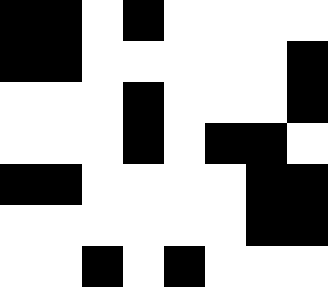[["black", "black", "white", "black", "white", "white", "white", "white"], ["black", "black", "white", "white", "white", "white", "white", "black"], ["white", "white", "white", "black", "white", "white", "white", "black"], ["white", "white", "white", "black", "white", "black", "black", "white"], ["black", "black", "white", "white", "white", "white", "black", "black"], ["white", "white", "white", "white", "white", "white", "black", "black"], ["white", "white", "black", "white", "black", "white", "white", "white"]]